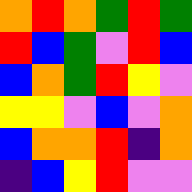[["orange", "red", "orange", "green", "red", "green"], ["red", "blue", "green", "violet", "red", "blue"], ["blue", "orange", "green", "red", "yellow", "violet"], ["yellow", "yellow", "violet", "blue", "violet", "orange"], ["blue", "orange", "orange", "red", "indigo", "orange"], ["indigo", "blue", "yellow", "red", "violet", "violet"]]